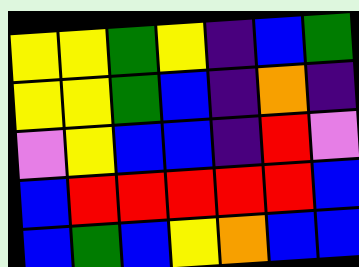[["yellow", "yellow", "green", "yellow", "indigo", "blue", "green"], ["yellow", "yellow", "green", "blue", "indigo", "orange", "indigo"], ["violet", "yellow", "blue", "blue", "indigo", "red", "violet"], ["blue", "red", "red", "red", "red", "red", "blue"], ["blue", "green", "blue", "yellow", "orange", "blue", "blue"]]